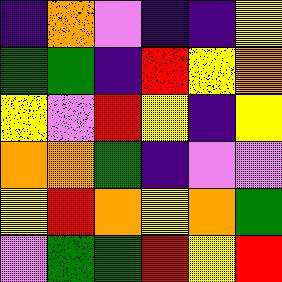[["indigo", "orange", "violet", "indigo", "indigo", "yellow"], ["green", "green", "indigo", "red", "yellow", "orange"], ["yellow", "violet", "red", "yellow", "indigo", "yellow"], ["orange", "orange", "green", "indigo", "violet", "violet"], ["yellow", "red", "orange", "yellow", "orange", "green"], ["violet", "green", "green", "red", "yellow", "red"]]